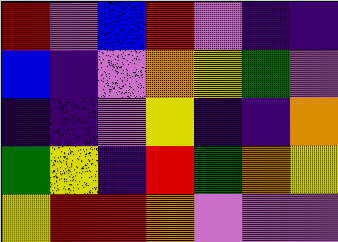[["red", "violet", "blue", "red", "violet", "indigo", "indigo"], ["blue", "indigo", "violet", "orange", "yellow", "green", "violet"], ["indigo", "indigo", "violet", "yellow", "indigo", "indigo", "orange"], ["green", "yellow", "indigo", "red", "green", "orange", "yellow"], ["yellow", "red", "red", "orange", "violet", "violet", "violet"]]